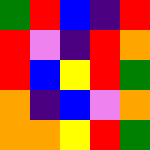[["green", "red", "blue", "indigo", "red"], ["red", "violet", "indigo", "red", "orange"], ["red", "blue", "yellow", "red", "green"], ["orange", "indigo", "blue", "violet", "orange"], ["orange", "orange", "yellow", "red", "green"]]